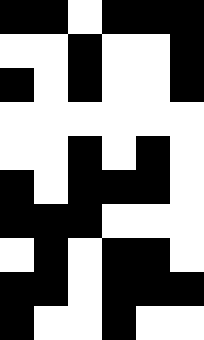[["black", "black", "white", "black", "black", "black"], ["white", "white", "black", "white", "white", "black"], ["black", "white", "black", "white", "white", "black"], ["white", "white", "white", "white", "white", "white"], ["white", "white", "black", "white", "black", "white"], ["black", "white", "black", "black", "black", "white"], ["black", "black", "black", "white", "white", "white"], ["white", "black", "white", "black", "black", "white"], ["black", "black", "white", "black", "black", "black"], ["black", "white", "white", "black", "white", "white"]]